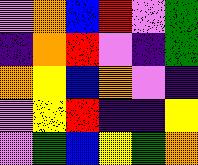[["violet", "orange", "blue", "red", "violet", "green"], ["indigo", "orange", "red", "violet", "indigo", "green"], ["orange", "yellow", "blue", "orange", "violet", "indigo"], ["violet", "yellow", "red", "indigo", "indigo", "yellow"], ["violet", "green", "blue", "yellow", "green", "orange"]]